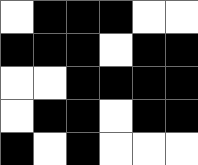[["white", "black", "black", "black", "white", "white"], ["black", "black", "black", "white", "black", "black"], ["white", "white", "black", "black", "black", "black"], ["white", "black", "black", "white", "black", "black"], ["black", "white", "black", "white", "white", "white"]]